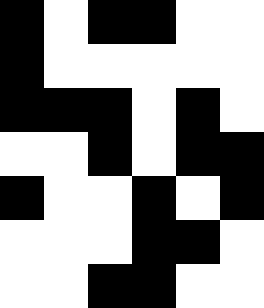[["black", "white", "black", "black", "white", "white"], ["black", "white", "white", "white", "white", "white"], ["black", "black", "black", "white", "black", "white"], ["white", "white", "black", "white", "black", "black"], ["black", "white", "white", "black", "white", "black"], ["white", "white", "white", "black", "black", "white"], ["white", "white", "black", "black", "white", "white"]]